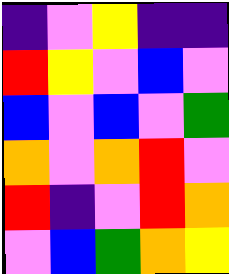[["indigo", "violet", "yellow", "indigo", "indigo"], ["red", "yellow", "violet", "blue", "violet"], ["blue", "violet", "blue", "violet", "green"], ["orange", "violet", "orange", "red", "violet"], ["red", "indigo", "violet", "red", "orange"], ["violet", "blue", "green", "orange", "yellow"]]